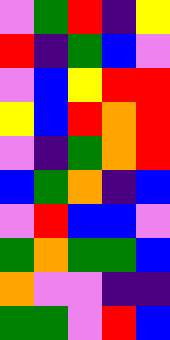[["violet", "green", "red", "indigo", "yellow"], ["red", "indigo", "green", "blue", "violet"], ["violet", "blue", "yellow", "red", "red"], ["yellow", "blue", "red", "orange", "red"], ["violet", "indigo", "green", "orange", "red"], ["blue", "green", "orange", "indigo", "blue"], ["violet", "red", "blue", "blue", "violet"], ["green", "orange", "green", "green", "blue"], ["orange", "violet", "violet", "indigo", "indigo"], ["green", "green", "violet", "red", "blue"]]